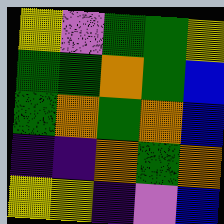[["yellow", "violet", "green", "green", "yellow"], ["green", "green", "orange", "green", "blue"], ["green", "orange", "green", "orange", "blue"], ["indigo", "indigo", "orange", "green", "orange"], ["yellow", "yellow", "indigo", "violet", "blue"]]